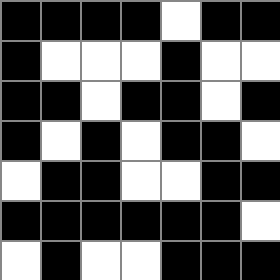[["black", "black", "black", "black", "white", "black", "black"], ["black", "white", "white", "white", "black", "white", "white"], ["black", "black", "white", "black", "black", "white", "black"], ["black", "white", "black", "white", "black", "black", "white"], ["white", "black", "black", "white", "white", "black", "black"], ["black", "black", "black", "black", "black", "black", "white"], ["white", "black", "white", "white", "black", "black", "black"]]